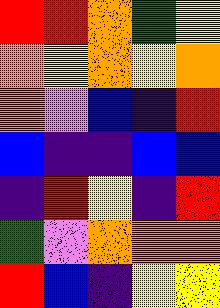[["red", "red", "orange", "green", "yellow"], ["orange", "yellow", "orange", "yellow", "orange"], ["orange", "violet", "blue", "indigo", "red"], ["blue", "indigo", "indigo", "blue", "blue"], ["indigo", "red", "yellow", "indigo", "red"], ["green", "violet", "orange", "orange", "orange"], ["red", "blue", "indigo", "yellow", "yellow"]]